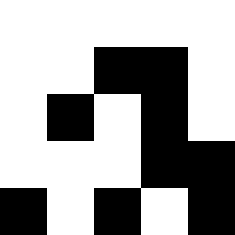[["white", "white", "white", "white", "white"], ["white", "white", "black", "black", "white"], ["white", "black", "white", "black", "white"], ["white", "white", "white", "black", "black"], ["black", "white", "black", "white", "black"]]